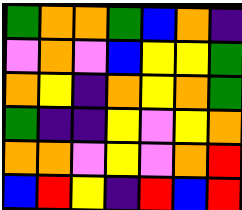[["green", "orange", "orange", "green", "blue", "orange", "indigo"], ["violet", "orange", "violet", "blue", "yellow", "yellow", "green"], ["orange", "yellow", "indigo", "orange", "yellow", "orange", "green"], ["green", "indigo", "indigo", "yellow", "violet", "yellow", "orange"], ["orange", "orange", "violet", "yellow", "violet", "orange", "red"], ["blue", "red", "yellow", "indigo", "red", "blue", "red"]]